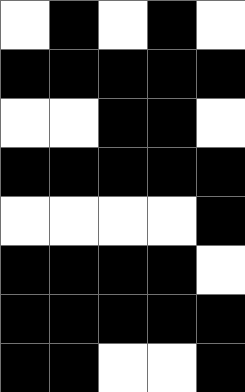[["white", "black", "white", "black", "white"], ["black", "black", "black", "black", "black"], ["white", "white", "black", "black", "white"], ["black", "black", "black", "black", "black"], ["white", "white", "white", "white", "black"], ["black", "black", "black", "black", "white"], ["black", "black", "black", "black", "black"], ["black", "black", "white", "white", "black"]]